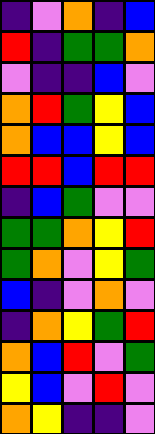[["indigo", "violet", "orange", "indigo", "blue"], ["red", "indigo", "green", "green", "orange"], ["violet", "indigo", "indigo", "blue", "violet"], ["orange", "red", "green", "yellow", "blue"], ["orange", "blue", "blue", "yellow", "blue"], ["red", "red", "blue", "red", "red"], ["indigo", "blue", "green", "violet", "violet"], ["green", "green", "orange", "yellow", "red"], ["green", "orange", "violet", "yellow", "green"], ["blue", "indigo", "violet", "orange", "violet"], ["indigo", "orange", "yellow", "green", "red"], ["orange", "blue", "red", "violet", "green"], ["yellow", "blue", "violet", "red", "violet"], ["orange", "yellow", "indigo", "indigo", "violet"]]